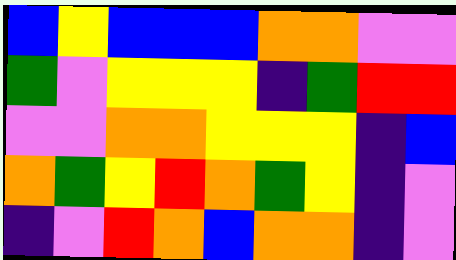[["blue", "yellow", "blue", "blue", "blue", "orange", "orange", "violet", "violet"], ["green", "violet", "yellow", "yellow", "yellow", "indigo", "green", "red", "red"], ["violet", "violet", "orange", "orange", "yellow", "yellow", "yellow", "indigo", "blue"], ["orange", "green", "yellow", "red", "orange", "green", "yellow", "indigo", "violet"], ["indigo", "violet", "red", "orange", "blue", "orange", "orange", "indigo", "violet"]]